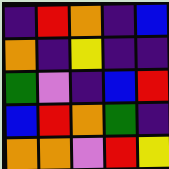[["indigo", "red", "orange", "indigo", "blue"], ["orange", "indigo", "yellow", "indigo", "indigo"], ["green", "violet", "indigo", "blue", "red"], ["blue", "red", "orange", "green", "indigo"], ["orange", "orange", "violet", "red", "yellow"]]